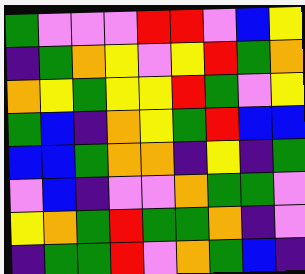[["green", "violet", "violet", "violet", "red", "red", "violet", "blue", "yellow"], ["indigo", "green", "orange", "yellow", "violet", "yellow", "red", "green", "orange"], ["orange", "yellow", "green", "yellow", "yellow", "red", "green", "violet", "yellow"], ["green", "blue", "indigo", "orange", "yellow", "green", "red", "blue", "blue"], ["blue", "blue", "green", "orange", "orange", "indigo", "yellow", "indigo", "green"], ["violet", "blue", "indigo", "violet", "violet", "orange", "green", "green", "violet"], ["yellow", "orange", "green", "red", "green", "green", "orange", "indigo", "violet"], ["indigo", "green", "green", "red", "violet", "orange", "green", "blue", "indigo"]]